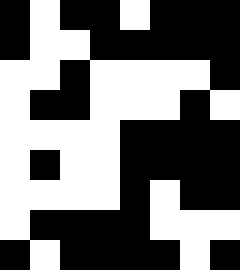[["black", "white", "black", "black", "white", "black", "black", "black"], ["black", "white", "white", "black", "black", "black", "black", "black"], ["white", "white", "black", "white", "white", "white", "white", "black"], ["white", "black", "black", "white", "white", "white", "black", "white"], ["white", "white", "white", "white", "black", "black", "black", "black"], ["white", "black", "white", "white", "black", "black", "black", "black"], ["white", "white", "white", "white", "black", "white", "black", "black"], ["white", "black", "black", "black", "black", "white", "white", "white"], ["black", "white", "black", "black", "black", "black", "white", "black"]]